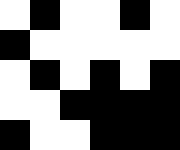[["white", "black", "white", "white", "black", "white"], ["black", "white", "white", "white", "white", "white"], ["white", "black", "white", "black", "white", "black"], ["white", "white", "black", "black", "black", "black"], ["black", "white", "white", "black", "black", "black"]]